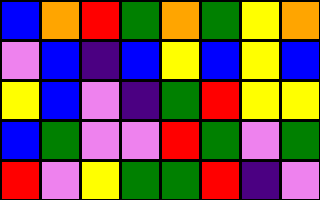[["blue", "orange", "red", "green", "orange", "green", "yellow", "orange"], ["violet", "blue", "indigo", "blue", "yellow", "blue", "yellow", "blue"], ["yellow", "blue", "violet", "indigo", "green", "red", "yellow", "yellow"], ["blue", "green", "violet", "violet", "red", "green", "violet", "green"], ["red", "violet", "yellow", "green", "green", "red", "indigo", "violet"]]